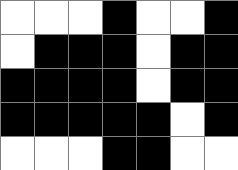[["white", "white", "white", "black", "white", "white", "black"], ["white", "black", "black", "black", "white", "black", "black"], ["black", "black", "black", "black", "white", "black", "black"], ["black", "black", "black", "black", "black", "white", "black"], ["white", "white", "white", "black", "black", "white", "white"]]